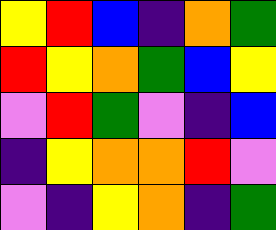[["yellow", "red", "blue", "indigo", "orange", "green"], ["red", "yellow", "orange", "green", "blue", "yellow"], ["violet", "red", "green", "violet", "indigo", "blue"], ["indigo", "yellow", "orange", "orange", "red", "violet"], ["violet", "indigo", "yellow", "orange", "indigo", "green"]]